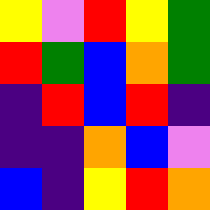[["yellow", "violet", "red", "yellow", "green"], ["red", "green", "blue", "orange", "green"], ["indigo", "red", "blue", "red", "indigo"], ["indigo", "indigo", "orange", "blue", "violet"], ["blue", "indigo", "yellow", "red", "orange"]]